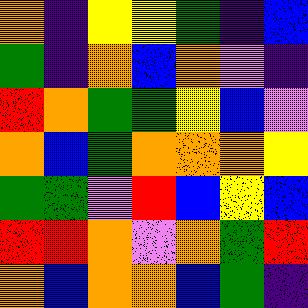[["orange", "indigo", "yellow", "yellow", "green", "indigo", "blue"], ["green", "indigo", "orange", "blue", "orange", "violet", "indigo"], ["red", "orange", "green", "green", "yellow", "blue", "violet"], ["orange", "blue", "green", "orange", "orange", "orange", "yellow"], ["green", "green", "violet", "red", "blue", "yellow", "blue"], ["red", "red", "orange", "violet", "orange", "green", "red"], ["orange", "blue", "orange", "orange", "blue", "green", "indigo"]]